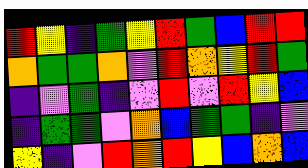[["red", "yellow", "indigo", "green", "yellow", "red", "green", "blue", "red", "red"], ["orange", "green", "green", "orange", "violet", "red", "orange", "yellow", "red", "green"], ["indigo", "violet", "green", "indigo", "violet", "red", "violet", "red", "yellow", "blue"], ["indigo", "green", "green", "violet", "orange", "blue", "green", "green", "indigo", "violet"], ["yellow", "indigo", "violet", "red", "orange", "red", "yellow", "blue", "orange", "blue"]]